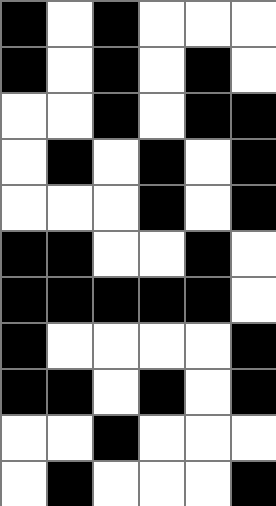[["black", "white", "black", "white", "white", "white"], ["black", "white", "black", "white", "black", "white"], ["white", "white", "black", "white", "black", "black"], ["white", "black", "white", "black", "white", "black"], ["white", "white", "white", "black", "white", "black"], ["black", "black", "white", "white", "black", "white"], ["black", "black", "black", "black", "black", "white"], ["black", "white", "white", "white", "white", "black"], ["black", "black", "white", "black", "white", "black"], ["white", "white", "black", "white", "white", "white"], ["white", "black", "white", "white", "white", "black"]]